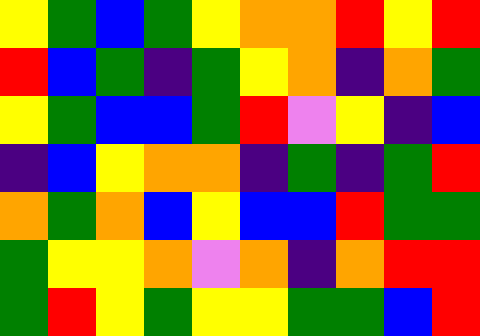[["yellow", "green", "blue", "green", "yellow", "orange", "orange", "red", "yellow", "red"], ["red", "blue", "green", "indigo", "green", "yellow", "orange", "indigo", "orange", "green"], ["yellow", "green", "blue", "blue", "green", "red", "violet", "yellow", "indigo", "blue"], ["indigo", "blue", "yellow", "orange", "orange", "indigo", "green", "indigo", "green", "red"], ["orange", "green", "orange", "blue", "yellow", "blue", "blue", "red", "green", "green"], ["green", "yellow", "yellow", "orange", "violet", "orange", "indigo", "orange", "red", "red"], ["green", "red", "yellow", "green", "yellow", "yellow", "green", "green", "blue", "red"]]